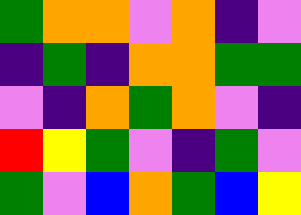[["green", "orange", "orange", "violet", "orange", "indigo", "violet"], ["indigo", "green", "indigo", "orange", "orange", "green", "green"], ["violet", "indigo", "orange", "green", "orange", "violet", "indigo"], ["red", "yellow", "green", "violet", "indigo", "green", "violet"], ["green", "violet", "blue", "orange", "green", "blue", "yellow"]]